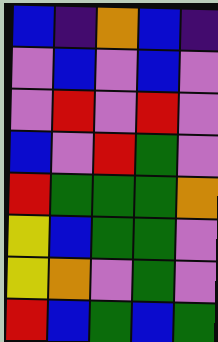[["blue", "indigo", "orange", "blue", "indigo"], ["violet", "blue", "violet", "blue", "violet"], ["violet", "red", "violet", "red", "violet"], ["blue", "violet", "red", "green", "violet"], ["red", "green", "green", "green", "orange"], ["yellow", "blue", "green", "green", "violet"], ["yellow", "orange", "violet", "green", "violet"], ["red", "blue", "green", "blue", "green"]]